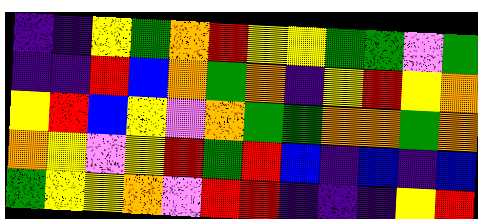[["indigo", "indigo", "yellow", "green", "orange", "red", "yellow", "yellow", "green", "green", "violet", "green"], ["indigo", "indigo", "red", "blue", "orange", "green", "orange", "indigo", "yellow", "red", "yellow", "orange"], ["yellow", "red", "blue", "yellow", "violet", "orange", "green", "green", "orange", "orange", "green", "orange"], ["orange", "yellow", "violet", "yellow", "red", "green", "red", "blue", "indigo", "blue", "indigo", "blue"], ["green", "yellow", "yellow", "orange", "violet", "red", "red", "indigo", "indigo", "indigo", "yellow", "red"]]